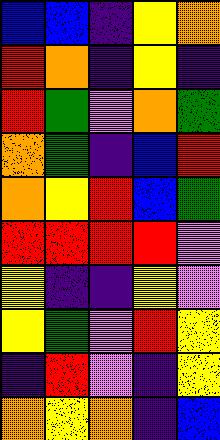[["blue", "blue", "indigo", "yellow", "orange"], ["red", "orange", "indigo", "yellow", "indigo"], ["red", "green", "violet", "orange", "green"], ["orange", "green", "indigo", "blue", "red"], ["orange", "yellow", "red", "blue", "green"], ["red", "red", "red", "red", "violet"], ["yellow", "indigo", "indigo", "yellow", "violet"], ["yellow", "green", "violet", "red", "yellow"], ["indigo", "red", "violet", "indigo", "yellow"], ["orange", "yellow", "orange", "indigo", "blue"]]